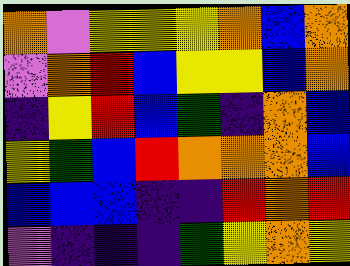[["orange", "violet", "yellow", "yellow", "yellow", "orange", "blue", "orange"], ["violet", "orange", "red", "blue", "yellow", "yellow", "blue", "orange"], ["indigo", "yellow", "red", "blue", "green", "indigo", "orange", "blue"], ["yellow", "green", "blue", "red", "orange", "orange", "orange", "blue"], ["blue", "blue", "blue", "indigo", "indigo", "red", "orange", "red"], ["violet", "indigo", "indigo", "indigo", "green", "yellow", "orange", "yellow"]]